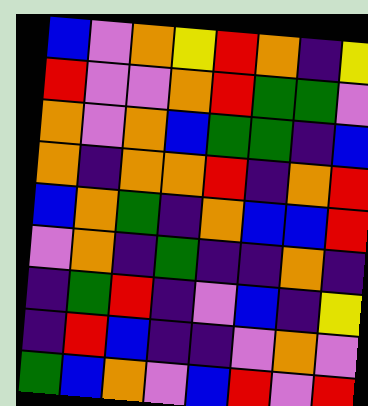[["blue", "violet", "orange", "yellow", "red", "orange", "indigo", "yellow"], ["red", "violet", "violet", "orange", "red", "green", "green", "violet"], ["orange", "violet", "orange", "blue", "green", "green", "indigo", "blue"], ["orange", "indigo", "orange", "orange", "red", "indigo", "orange", "red"], ["blue", "orange", "green", "indigo", "orange", "blue", "blue", "red"], ["violet", "orange", "indigo", "green", "indigo", "indigo", "orange", "indigo"], ["indigo", "green", "red", "indigo", "violet", "blue", "indigo", "yellow"], ["indigo", "red", "blue", "indigo", "indigo", "violet", "orange", "violet"], ["green", "blue", "orange", "violet", "blue", "red", "violet", "red"]]